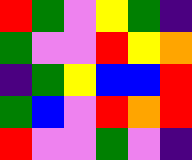[["red", "green", "violet", "yellow", "green", "indigo"], ["green", "violet", "violet", "red", "yellow", "orange"], ["indigo", "green", "yellow", "blue", "blue", "red"], ["green", "blue", "violet", "red", "orange", "red"], ["red", "violet", "violet", "green", "violet", "indigo"]]